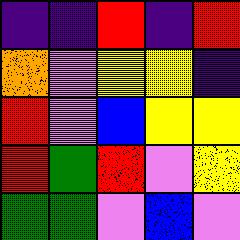[["indigo", "indigo", "red", "indigo", "red"], ["orange", "violet", "yellow", "yellow", "indigo"], ["red", "violet", "blue", "yellow", "yellow"], ["red", "green", "red", "violet", "yellow"], ["green", "green", "violet", "blue", "violet"]]